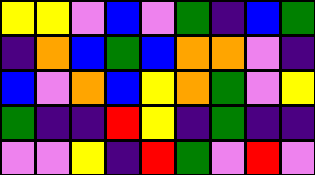[["yellow", "yellow", "violet", "blue", "violet", "green", "indigo", "blue", "green"], ["indigo", "orange", "blue", "green", "blue", "orange", "orange", "violet", "indigo"], ["blue", "violet", "orange", "blue", "yellow", "orange", "green", "violet", "yellow"], ["green", "indigo", "indigo", "red", "yellow", "indigo", "green", "indigo", "indigo"], ["violet", "violet", "yellow", "indigo", "red", "green", "violet", "red", "violet"]]